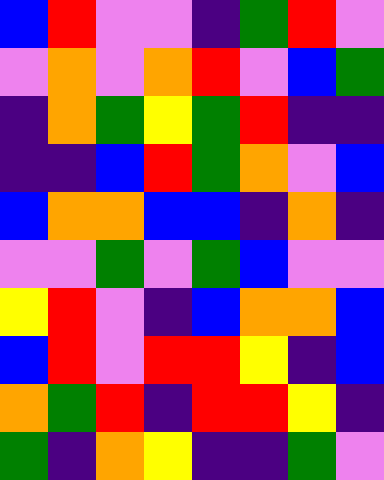[["blue", "red", "violet", "violet", "indigo", "green", "red", "violet"], ["violet", "orange", "violet", "orange", "red", "violet", "blue", "green"], ["indigo", "orange", "green", "yellow", "green", "red", "indigo", "indigo"], ["indigo", "indigo", "blue", "red", "green", "orange", "violet", "blue"], ["blue", "orange", "orange", "blue", "blue", "indigo", "orange", "indigo"], ["violet", "violet", "green", "violet", "green", "blue", "violet", "violet"], ["yellow", "red", "violet", "indigo", "blue", "orange", "orange", "blue"], ["blue", "red", "violet", "red", "red", "yellow", "indigo", "blue"], ["orange", "green", "red", "indigo", "red", "red", "yellow", "indigo"], ["green", "indigo", "orange", "yellow", "indigo", "indigo", "green", "violet"]]